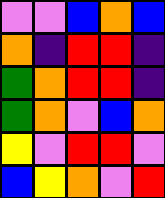[["violet", "violet", "blue", "orange", "blue"], ["orange", "indigo", "red", "red", "indigo"], ["green", "orange", "red", "red", "indigo"], ["green", "orange", "violet", "blue", "orange"], ["yellow", "violet", "red", "red", "violet"], ["blue", "yellow", "orange", "violet", "red"]]